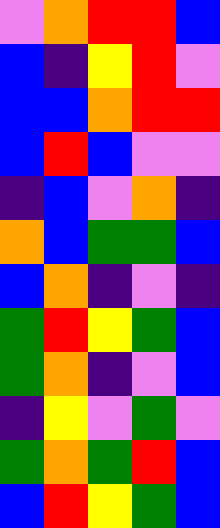[["violet", "orange", "red", "red", "blue"], ["blue", "indigo", "yellow", "red", "violet"], ["blue", "blue", "orange", "red", "red"], ["blue", "red", "blue", "violet", "violet"], ["indigo", "blue", "violet", "orange", "indigo"], ["orange", "blue", "green", "green", "blue"], ["blue", "orange", "indigo", "violet", "indigo"], ["green", "red", "yellow", "green", "blue"], ["green", "orange", "indigo", "violet", "blue"], ["indigo", "yellow", "violet", "green", "violet"], ["green", "orange", "green", "red", "blue"], ["blue", "red", "yellow", "green", "blue"]]